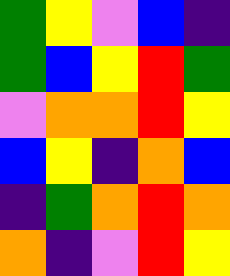[["green", "yellow", "violet", "blue", "indigo"], ["green", "blue", "yellow", "red", "green"], ["violet", "orange", "orange", "red", "yellow"], ["blue", "yellow", "indigo", "orange", "blue"], ["indigo", "green", "orange", "red", "orange"], ["orange", "indigo", "violet", "red", "yellow"]]